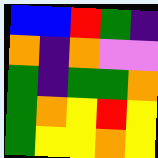[["blue", "blue", "red", "green", "indigo"], ["orange", "indigo", "orange", "violet", "violet"], ["green", "indigo", "green", "green", "orange"], ["green", "orange", "yellow", "red", "yellow"], ["green", "yellow", "yellow", "orange", "yellow"]]